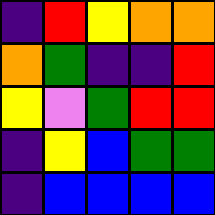[["indigo", "red", "yellow", "orange", "orange"], ["orange", "green", "indigo", "indigo", "red"], ["yellow", "violet", "green", "red", "red"], ["indigo", "yellow", "blue", "green", "green"], ["indigo", "blue", "blue", "blue", "blue"]]